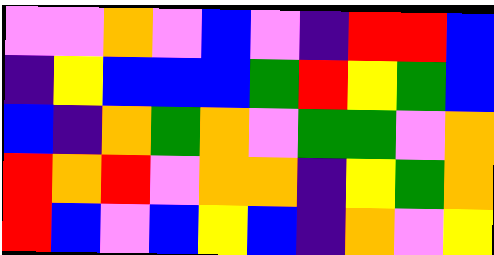[["violet", "violet", "orange", "violet", "blue", "violet", "indigo", "red", "red", "blue"], ["indigo", "yellow", "blue", "blue", "blue", "green", "red", "yellow", "green", "blue"], ["blue", "indigo", "orange", "green", "orange", "violet", "green", "green", "violet", "orange"], ["red", "orange", "red", "violet", "orange", "orange", "indigo", "yellow", "green", "orange"], ["red", "blue", "violet", "blue", "yellow", "blue", "indigo", "orange", "violet", "yellow"]]